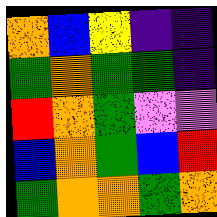[["orange", "blue", "yellow", "indigo", "indigo"], ["green", "orange", "green", "green", "indigo"], ["red", "orange", "green", "violet", "violet"], ["blue", "orange", "green", "blue", "red"], ["green", "orange", "orange", "green", "orange"]]